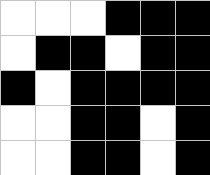[["white", "white", "white", "black", "black", "black"], ["white", "black", "black", "white", "black", "black"], ["black", "white", "black", "black", "black", "black"], ["white", "white", "black", "black", "white", "black"], ["white", "white", "black", "black", "white", "black"]]